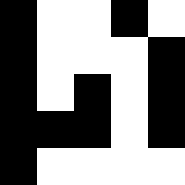[["black", "white", "white", "black", "white"], ["black", "white", "white", "white", "black"], ["black", "white", "black", "white", "black"], ["black", "black", "black", "white", "black"], ["black", "white", "white", "white", "white"]]